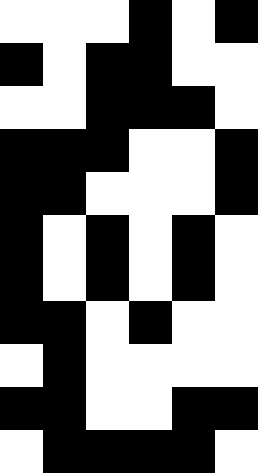[["white", "white", "white", "black", "white", "black"], ["black", "white", "black", "black", "white", "white"], ["white", "white", "black", "black", "black", "white"], ["black", "black", "black", "white", "white", "black"], ["black", "black", "white", "white", "white", "black"], ["black", "white", "black", "white", "black", "white"], ["black", "white", "black", "white", "black", "white"], ["black", "black", "white", "black", "white", "white"], ["white", "black", "white", "white", "white", "white"], ["black", "black", "white", "white", "black", "black"], ["white", "black", "black", "black", "black", "white"]]